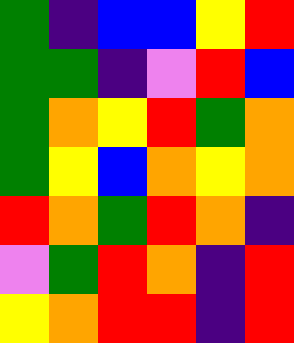[["green", "indigo", "blue", "blue", "yellow", "red"], ["green", "green", "indigo", "violet", "red", "blue"], ["green", "orange", "yellow", "red", "green", "orange"], ["green", "yellow", "blue", "orange", "yellow", "orange"], ["red", "orange", "green", "red", "orange", "indigo"], ["violet", "green", "red", "orange", "indigo", "red"], ["yellow", "orange", "red", "red", "indigo", "red"]]